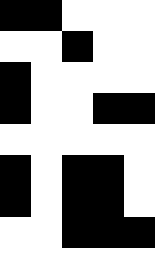[["black", "black", "white", "white", "white"], ["white", "white", "black", "white", "white"], ["black", "white", "white", "white", "white"], ["black", "white", "white", "black", "black"], ["white", "white", "white", "white", "white"], ["black", "white", "black", "black", "white"], ["black", "white", "black", "black", "white"], ["white", "white", "black", "black", "black"], ["white", "white", "white", "white", "white"]]